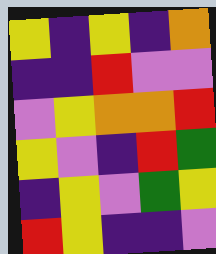[["yellow", "indigo", "yellow", "indigo", "orange"], ["indigo", "indigo", "red", "violet", "violet"], ["violet", "yellow", "orange", "orange", "red"], ["yellow", "violet", "indigo", "red", "green"], ["indigo", "yellow", "violet", "green", "yellow"], ["red", "yellow", "indigo", "indigo", "violet"]]